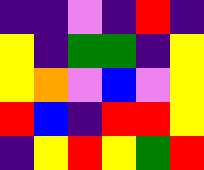[["indigo", "indigo", "violet", "indigo", "red", "indigo"], ["yellow", "indigo", "green", "green", "indigo", "yellow"], ["yellow", "orange", "violet", "blue", "violet", "yellow"], ["red", "blue", "indigo", "red", "red", "yellow"], ["indigo", "yellow", "red", "yellow", "green", "red"]]